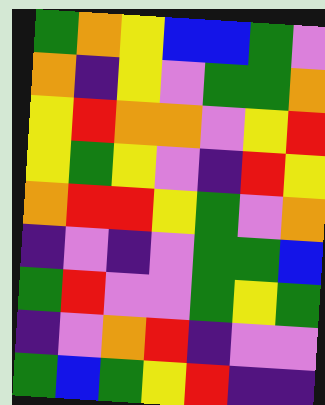[["green", "orange", "yellow", "blue", "blue", "green", "violet"], ["orange", "indigo", "yellow", "violet", "green", "green", "orange"], ["yellow", "red", "orange", "orange", "violet", "yellow", "red"], ["yellow", "green", "yellow", "violet", "indigo", "red", "yellow"], ["orange", "red", "red", "yellow", "green", "violet", "orange"], ["indigo", "violet", "indigo", "violet", "green", "green", "blue"], ["green", "red", "violet", "violet", "green", "yellow", "green"], ["indigo", "violet", "orange", "red", "indigo", "violet", "violet"], ["green", "blue", "green", "yellow", "red", "indigo", "indigo"]]